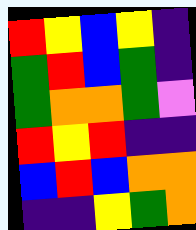[["red", "yellow", "blue", "yellow", "indigo"], ["green", "red", "blue", "green", "indigo"], ["green", "orange", "orange", "green", "violet"], ["red", "yellow", "red", "indigo", "indigo"], ["blue", "red", "blue", "orange", "orange"], ["indigo", "indigo", "yellow", "green", "orange"]]